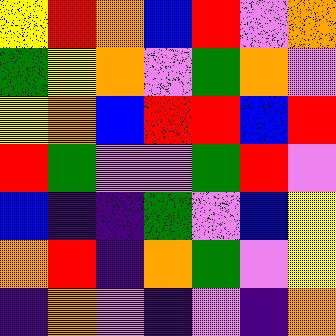[["yellow", "red", "orange", "blue", "red", "violet", "orange"], ["green", "yellow", "orange", "violet", "green", "orange", "violet"], ["yellow", "orange", "blue", "red", "red", "blue", "red"], ["red", "green", "violet", "violet", "green", "red", "violet"], ["blue", "indigo", "indigo", "green", "violet", "blue", "yellow"], ["orange", "red", "indigo", "orange", "green", "violet", "yellow"], ["indigo", "orange", "violet", "indigo", "violet", "indigo", "orange"]]